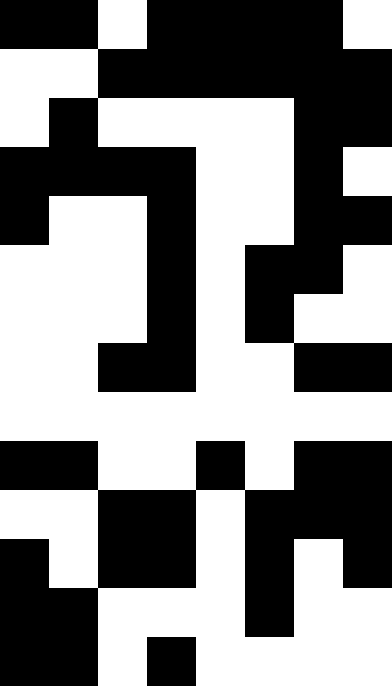[["black", "black", "white", "black", "black", "black", "black", "white"], ["white", "white", "black", "black", "black", "black", "black", "black"], ["white", "black", "white", "white", "white", "white", "black", "black"], ["black", "black", "black", "black", "white", "white", "black", "white"], ["black", "white", "white", "black", "white", "white", "black", "black"], ["white", "white", "white", "black", "white", "black", "black", "white"], ["white", "white", "white", "black", "white", "black", "white", "white"], ["white", "white", "black", "black", "white", "white", "black", "black"], ["white", "white", "white", "white", "white", "white", "white", "white"], ["black", "black", "white", "white", "black", "white", "black", "black"], ["white", "white", "black", "black", "white", "black", "black", "black"], ["black", "white", "black", "black", "white", "black", "white", "black"], ["black", "black", "white", "white", "white", "black", "white", "white"], ["black", "black", "white", "black", "white", "white", "white", "white"]]